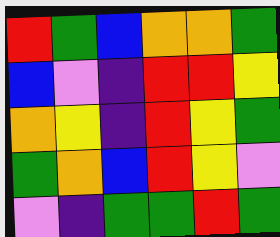[["red", "green", "blue", "orange", "orange", "green"], ["blue", "violet", "indigo", "red", "red", "yellow"], ["orange", "yellow", "indigo", "red", "yellow", "green"], ["green", "orange", "blue", "red", "yellow", "violet"], ["violet", "indigo", "green", "green", "red", "green"]]